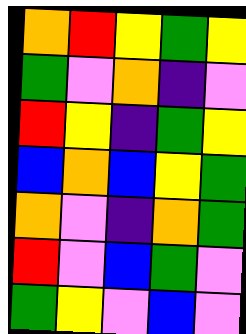[["orange", "red", "yellow", "green", "yellow"], ["green", "violet", "orange", "indigo", "violet"], ["red", "yellow", "indigo", "green", "yellow"], ["blue", "orange", "blue", "yellow", "green"], ["orange", "violet", "indigo", "orange", "green"], ["red", "violet", "blue", "green", "violet"], ["green", "yellow", "violet", "blue", "violet"]]